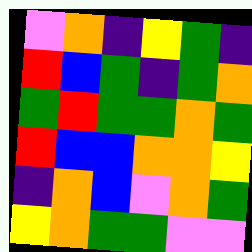[["violet", "orange", "indigo", "yellow", "green", "indigo"], ["red", "blue", "green", "indigo", "green", "orange"], ["green", "red", "green", "green", "orange", "green"], ["red", "blue", "blue", "orange", "orange", "yellow"], ["indigo", "orange", "blue", "violet", "orange", "green"], ["yellow", "orange", "green", "green", "violet", "violet"]]